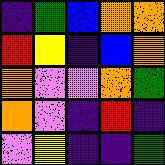[["indigo", "green", "blue", "orange", "orange"], ["red", "yellow", "indigo", "blue", "orange"], ["orange", "violet", "violet", "orange", "green"], ["orange", "violet", "indigo", "red", "indigo"], ["violet", "yellow", "indigo", "indigo", "green"]]